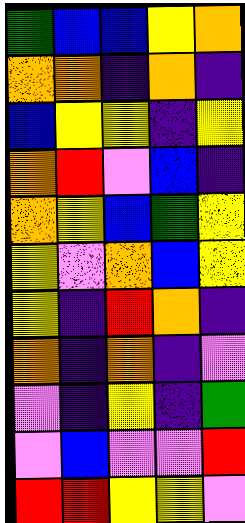[["green", "blue", "blue", "yellow", "orange"], ["orange", "orange", "indigo", "orange", "indigo"], ["blue", "yellow", "yellow", "indigo", "yellow"], ["orange", "red", "violet", "blue", "indigo"], ["orange", "yellow", "blue", "green", "yellow"], ["yellow", "violet", "orange", "blue", "yellow"], ["yellow", "indigo", "red", "orange", "indigo"], ["orange", "indigo", "orange", "indigo", "violet"], ["violet", "indigo", "yellow", "indigo", "green"], ["violet", "blue", "violet", "violet", "red"], ["red", "red", "yellow", "yellow", "violet"]]